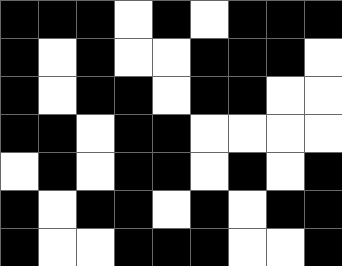[["black", "black", "black", "white", "black", "white", "black", "black", "black"], ["black", "white", "black", "white", "white", "black", "black", "black", "white"], ["black", "white", "black", "black", "white", "black", "black", "white", "white"], ["black", "black", "white", "black", "black", "white", "white", "white", "white"], ["white", "black", "white", "black", "black", "white", "black", "white", "black"], ["black", "white", "black", "black", "white", "black", "white", "black", "black"], ["black", "white", "white", "black", "black", "black", "white", "white", "black"]]